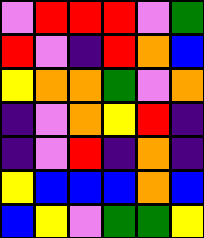[["violet", "red", "red", "red", "violet", "green"], ["red", "violet", "indigo", "red", "orange", "blue"], ["yellow", "orange", "orange", "green", "violet", "orange"], ["indigo", "violet", "orange", "yellow", "red", "indigo"], ["indigo", "violet", "red", "indigo", "orange", "indigo"], ["yellow", "blue", "blue", "blue", "orange", "blue"], ["blue", "yellow", "violet", "green", "green", "yellow"]]